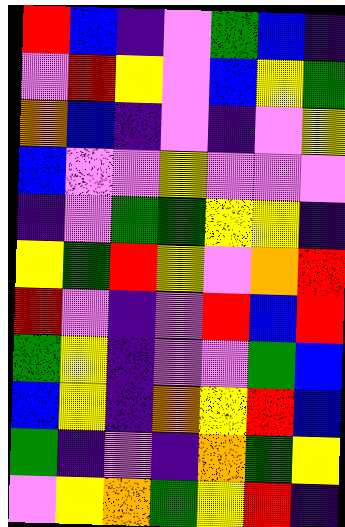[["red", "blue", "indigo", "violet", "green", "blue", "indigo"], ["violet", "red", "yellow", "violet", "blue", "yellow", "green"], ["orange", "blue", "indigo", "violet", "indigo", "violet", "yellow"], ["blue", "violet", "violet", "yellow", "violet", "violet", "violet"], ["indigo", "violet", "green", "green", "yellow", "yellow", "indigo"], ["yellow", "green", "red", "yellow", "violet", "orange", "red"], ["red", "violet", "indigo", "violet", "red", "blue", "red"], ["green", "yellow", "indigo", "violet", "violet", "green", "blue"], ["blue", "yellow", "indigo", "orange", "yellow", "red", "blue"], ["green", "indigo", "violet", "indigo", "orange", "green", "yellow"], ["violet", "yellow", "orange", "green", "yellow", "red", "indigo"]]